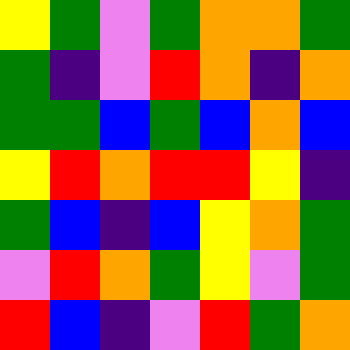[["yellow", "green", "violet", "green", "orange", "orange", "green"], ["green", "indigo", "violet", "red", "orange", "indigo", "orange"], ["green", "green", "blue", "green", "blue", "orange", "blue"], ["yellow", "red", "orange", "red", "red", "yellow", "indigo"], ["green", "blue", "indigo", "blue", "yellow", "orange", "green"], ["violet", "red", "orange", "green", "yellow", "violet", "green"], ["red", "blue", "indigo", "violet", "red", "green", "orange"]]